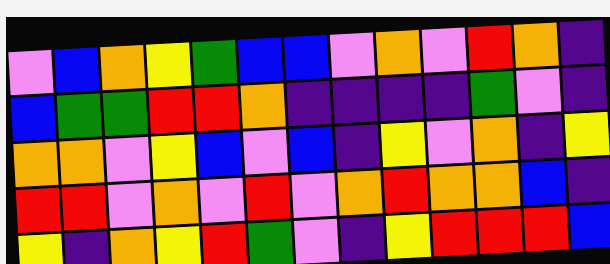[["violet", "blue", "orange", "yellow", "green", "blue", "blue", "violet", "orange", "violet", "red", "orange", "indigo"], ["blue", "green", "green", "red", "red", "orange", "indigo", "indigo", "indigo", "indigo", "green", "violet", "indigo"], ["orange", "orange", "violet", "yellow", "blue", "violet", "blue", "indigo", "yellow", "violet", "orange", "indigo", "yellow"], ["red", "red", "violet", "orange", "violet", "red", "violet", "orange", "red", "orange", "orange", "blue", "indigo"], ["yellow", "indigo", "orange", "yellow", "red", "green", "violet", "indigo", "yellow", "red", "red", "red", "blue"]]